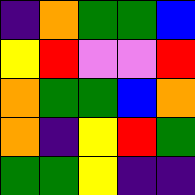[["indigo", "orange", "green", "green", "blue"], ["yellow", "red", "violet", "violet", "red"], ["orange", "green", "green", "blue", "orange"], ["orange", "indigo", "yellow", "red", "green"], ["green", "green", "yellow", "indigo", "indigo"]]